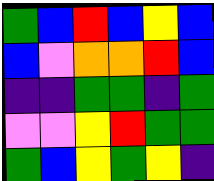[["green", "blue", "red", "blue", "yellow", "blue"], ["blue", "violet", "orange", "orange", "red", "blue"], ["indigo", "indigo", "green", "green", "indigo", "green"], ["violet", "violet", "yellow", "red", "green", "green"], ["green", "blue", "yellow", "green", "yellow", "indigo"]]